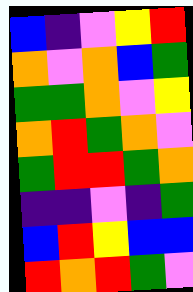[["blue", "indigo", "violet", "yellow", "red"], ["orange", "violet", "orange", "blue", "green"], ["green", "green", "orange", "violet", "yellow"], ["orange", "red", "green", "orange", "violet"], ["green", "red", "red", "green", "orange"], ["indigo", "indigo", "violet", "indigo", "green"], ["blue", "red", "yellow", "blue", "blue"], ["red", "orange", "red", "green", "violet"]]